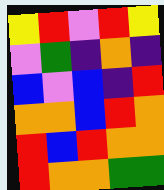[["yellow", "red", "violet", "red", "yellow"], ["violet", "green", "indigo", "orange", "indigo"], ["blue", "violet", "blue", "indigo", "red"], ["orange", "orange", "blue", "red", "orange"], ["red", "blue", "red", "orange", "orange"], ["red", "orange", "orange", "green", "green"]]